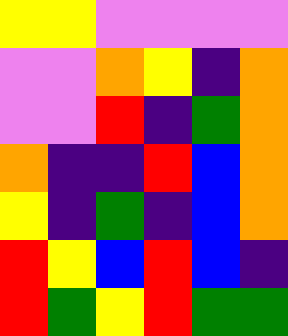[["yellow", "yellow", "violet", "violet", "violet", "violet"], ["violet", "violet", "orange", "yellow", "indigo", "orange"], ["violet", "violet", "red", "indigo", "green", "orange"], ["orange", "indigo", "indigo", "red", "blue", "orange"], ["yellow", "indigo", "green", "indigo", "blue", "orange"], ["red", "yellow", "blue", "red", "blue", "indigo"], ["red", "green", "yellow", "red", "green", "green"]]